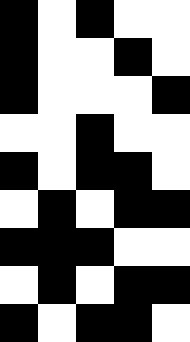[["black", "white", "black", "white", "white"], ["black", "white", "white", "black", "white"], ["black", "white", "white", "white", "black"], ["white", "white", "black", "white", "white"], ["black", "white", "black", "black", "white"], ["white", "black", "white", "black", "black"], ["black", "black", "black", "white", "white"], ["white", "black", "white", "black", "black"], ["black", "white", "black", "black", "white"]]